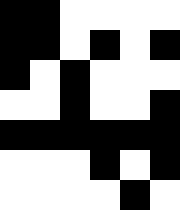[["black", "black", "white", "white", "white", "white"], ["black", "black", "white", "black", "white", "black"], ["black", "white", "black", "white", "white", "white"], ["white", "white", "black", "white", "white", "black"], ["black", "black", "black", "black", "black", "black"], ["white", "white", "white", "black", "white", "black"], ["white", "white", "white", "white", "black", "white"]]